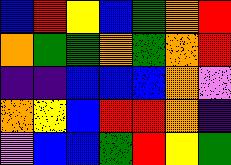[["blue", "red", "yellow", "blue", "green", "orange", "red"], ["orange", "green", "green", "orange", "green", "orange", "red"], ["indigo", "indigo", "blue", "blue", "blue", "orange", "violet"], ["orange", "yellow", "blue", "red", "red", "orange", "indigo"], ["violet", "blue", "blue", "green", "red", "yellow", "green"]]